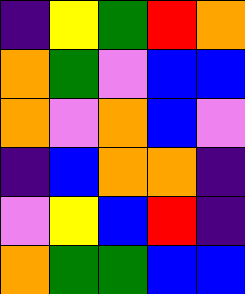[["indigo", "yellow", "green", "red", "orange"], ["orange", "green", "violet", "blue", "blue"], ["orange", "violet", "orange", "blue", "violet"], ["indigo", "blue", "orange", "orange", "indigo"], ["violet", "yellow", "blue", "red", "indigo"], ["orange", "green", "green", "blue", "blue"]]